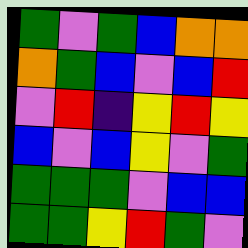[["green", "violet", "green", "blue", "orange", "orange"], ["orange", "green", "blue", "violet", "blue", "red"], ["violet", "red", "indigo", "yellow", "red", "yellow"], ["blue", "violet", "blue", "yellow", "violet", "green"], ["green", "green", "green", "violet", "blue", "blue"], ["green", "green", "yellow", "red", "green", "violet"]]